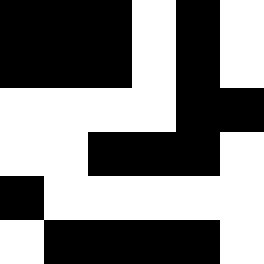[["black", "black", "black", "white", "black", "white"], ["black", "black", "black", "white", "black", "white"], ["white", "white", "white", "white", "black", "black"], ["white", "white", "black", "black", "black", "white"], ["black", "white", "white", "white", "white", "white"], ["white", "black", "black", "black", "black", "white"]]